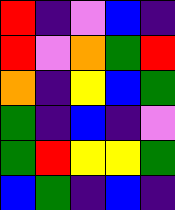[["red", "indigo", "violet", "blue", "indigo"], ["red", "violet", "orange", "green", "red"], ["orange", "indigo", "yellow", "blue", "green"], ["green", "indigo", "blue", "indigo", "violet"], ["green", "red", "yellow", "yellow", "green"], ["blue", "green", "indigo", "blue", "indigo"]]